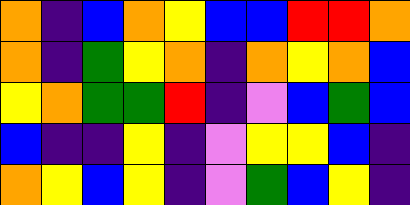[["orange", "indigo", "blue", "orange", "yellow", "blue", "blue", "red", "red", "orange"], ["orange", "indigo", "green", "yellow", "orange", "indigo", "orange", "yellow", "orange", "blue"], ["yellow", "orange", "green", "green", "red", "indigo", "violet", "blue", "green", "blue"], ["blue", "indigo", "indigo", "yellow", "indigo", "violet", "yellow", "yellow", "blue", "indigo"], ["orange", "yellow", "blue", "yellow", "indigo", "violet", "green", "blue", "yellow", "indigo"]]